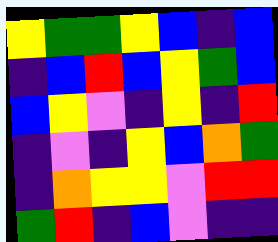[["yellow", "green", "green", "yellow", "blue", "indigo", "blue"], ["indigo", "blue", "red", "blue", "yellow", "green", "blue"], ["blue", "yellow", "violet", "indigo", "yellow", "indigo", "red"], ["indigo", "violet", "indigo", "yellow", "blue", "orange", "green"], ["indigo", "orange", "yellow", "yellow", "violet", "red", "red"], ["green", "red", "indigo", "blue", "violet", "indigo", "indigo"]]